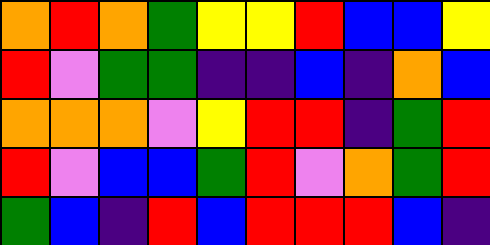[["orange", "red", "orange", "green", "yellow", "yellow", "red", "blue", "blue", "yellow"], ["red", "violet", "green", "green", "indigo", "indigo", "blue", "indigo", "orange", "blue"], ["orange", "orange", "orange", "violet", "yellow", "red", "red", "indigo", "green", "red"], ["red", "violet", "blue", "blue", "green", "red", "violet", "orange", "green", "red"], ["green", "blue", "indigo", "red", "blue", "red", "red", "red", "blue", "indigo"]]